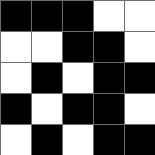[["black", "black", "black", "white", "white"], ["white", "white", "black", "black", "white"], ["white", "black", "white", "black", "black"], ["black", "white", "black", "black", "white"], ["white", "black", "white", "black", "black"]]